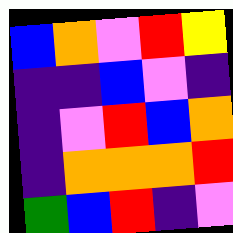[["blue", "orange", "violet", "red", "yellow"], ["indigo", "indigo", "blue", "violet", "indigo"], ["indigo", "violet", "red", "blue", "orange"], ["indigo", "orange", "orange", "orange", "red"], ["green", "blue", "red", "indigo", "violet"]]